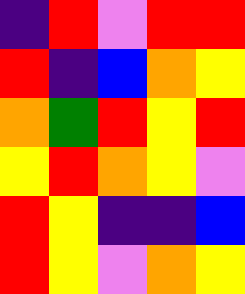[["indigo", "red", "violet", "red", "red"], ["red", "indigo", "blue", "orange", "yellow"], ["orange", "green", "red", "yellow", "red"], ["yellow", "red", "orange", "yellow", "violet"], ["red", "yellow", "indigo", "indigo", "blue"], ["red", "yellow", "violet", "orange", "yellow"]]